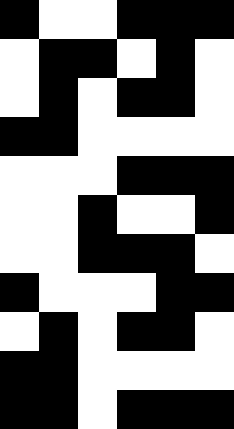[["black", "white", "white", "black", "black", "black"], ["white", "black", "black", "white", "black", "white"], ["white", "black", "white", "black", "black", "white"], ["black", "black", "white", "white", "white", "white"], ["white", "white", "white", "black", "black", "black"], ["white", "white", "black", "white", "white", "black"], ["white", "white", "black", "black", "black", "white"], ["black", "white", "white", "white", "black", "black"], ["white", "black", "white", "black", "black", "white"], ["black", "black", "white", "white", "white", "white"], ["black", "black", "white", "black", "black", "black"]]